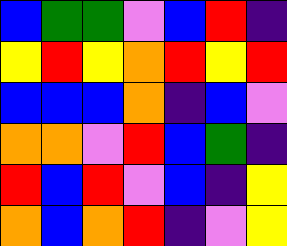[["blue", "green", "green", "violet", "blue", "red", "indigo"], ["yellow", "red", "yellow", "orange", "red", "yellow", "red"], ["blue", "blue", "blue", "orange", "indigo", "blue", "violet"], ["orange", "orange", "violet", "red", "blue", "green", "indigo"], ["red", "blue", "red", "violet", "blue", "indigo", "yellow"], ["orange", "blue", "orange", "red", "indigo", "violet", "yellow"]]